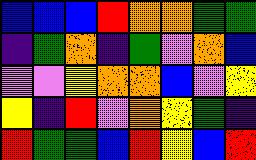[["blue", "blue", "blue", "red", "orange", "orange", "green", "green"], ["indigo", "green", "orange", "indigo", "green", "violet", "orange", "blue"], ["violet", "violet", "yellow", "orange", "orange", "blue", "violet", "yellow"], ["yellow", "indigo", "red", "violet", "orange", "yellow", "green", "indigo"], ["red", "green", "green", "blue", "red", "yellow", "blue", "red"]]